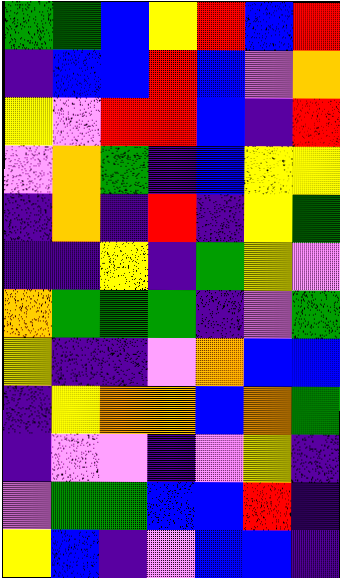[["green", "green", "blue", "yellow", "red", "blue", "red"], ["indigo", "blue", "blue", "red", "blue", "violet", "orange"], ["yellow", "violet", "red", "red", "blue", "indigo", "red"], ["violet", "orange", "green", "indigo", "blue", "yellow", "yellow"], ["indigo", "orange", "indigo", "red", "indigo", "yellow", "green"], ["indigo", "indigo", "yellow", "indigo", "green", "yellow", "violet"], ["orange", "green", "green", "green", "indigo", "violet", "green"], ["yellow", "indigo", "indigo", "violet", "orange", "blue", "blue"], ["indigo", "yellow", "orange", "orange", "blue", "orange", "green"], ["indigo", "violet", "violet", "indigo", "violet", "yellow", "indigo"], ["violet", "green", "green", "blue", "blue", "red", "indigo"], ["yellow", "blue", "indigo", "violet", "blue", "blue", "indigo"]]